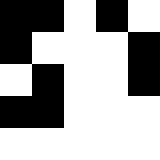[["black", "black", "white", "black", "white"], ["black", "white", "white", "white", "black"], ["white", "black", "white", "white", "black"], ["black", "black", "white", "white", "white"], ["white", "white", "white", "white", "white"]]